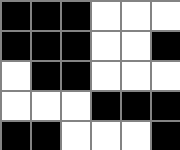[["black", "black", "black", "white", "white", "white"], ["black", "black", "black", "white", "white", "black"], ["white", "black", "black", "white", "white", "white"], ["white", "white", "white", "black", "black", "black"], ["black", "black", "white", "white", "white", "black"]]